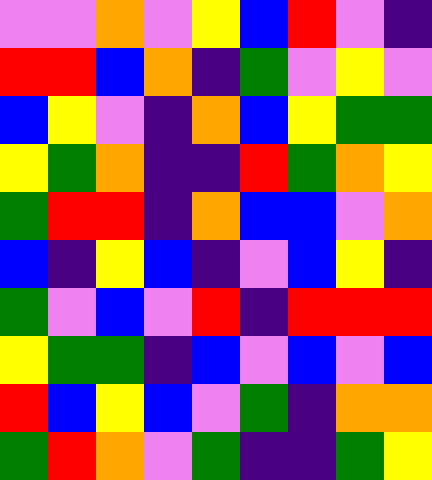[["violet", "violet", "orange", "violet", "yellow", "blue", "red", "violet", "indigo"], ["red", "red", "blue", "orange", "indigo", "green", "violet", "yellow", "violet"], ["blue", "yellow", "violet", "indigo", "orange", "blue", "yellow", "green", "green"], ["yellow", "green", "orange", "indigo", "indigo", "red", "green", "orange", "yellow"], ["green", "red", "red", "indigo", "orange", "blue", "blue", "violet", "orange"], ["blue", "indigo", "yellow", "blue", "indigo", "violet", "blue", "yellow", "indigo"], ["green", "violet", "blue", "violet", "red", "indigo", "red", "red", "red"], ["yellow", "green", "green", "indigo", "blue", "violet", "blue", "violet", "blue"], ["red", "blue", "yellow", "blue", "violet", "green", "indigo", "orange", "orange"], ["green", "red", "orange", "violet", "green", "indigo", "indigo", "green", "yellow"]]